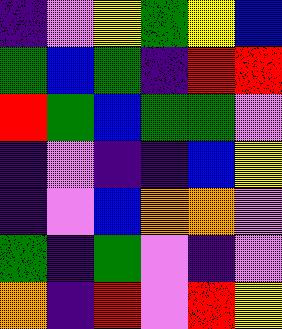[["indigo", "violet", "yellow", "green", "yellow", "blue"], ["green", "blue", "green", "indigo", "red", "red"], ["red", "green", "blue", "green", "green", "violet"], ["indigo", "violet", "indigo", "indigo", "blue", "yellow"], ["indigo", "violet", "blue", "orange", "orange", "violet"], ["green", "indigo", "green", "violet", "indigo", "violet"], ["orange", "indigo", "red", "violet", "red", "yellow"]]